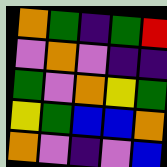[["orange", "green", "indigo", "green", "red"], ["violet", "orange", "violet", "indigo", "indigo"], ["green", "violet", "orange", "yellow", "green"], ["yellow", "green", "blue", "blue", "orange"], ["orange", "violet", "indigo", "violet", "blue"]]